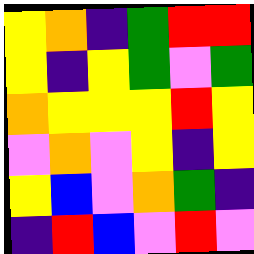[["yellow", "orange", "indigo", "green", "red", "red"], ["yellow", "indigo", "yellow", "green", "violet", "green"], ["orange", "yellow", "yellow", "yellow", "red", "yellow"], ["violet", "orange", "violet", "yellow", "indigo", "yellow"], ["yellow", "blue", "violet", "orange", "green", "indigo"], ["indigo", "red", "blue", "violet", "red", "violet"]]